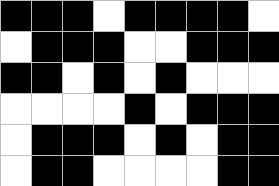[["black", "black", "black", "white", "black", "black", "black", "black", "white"], ["white", "black", "black", "black", "white", "white", "black", "black", "black"], ["black", "black", "white", "black", "white", "black", "white", "white", "white"], ["white", "white", "white", "white", "black", "white", "black", "black", "black"], ["white", "black", "black", "black", "white", "black", "white", "black", "black"], ["white", "black", "black", "white", "white", "white", "white", "black", "black"]]